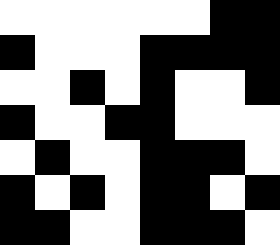[["white", "white", "white", "white", "white", "white", "black", "black"], ["black", "white", "white", "white", "black", "black", "black", "black"], ["white", "white", "black", "white", "black", "white", "white", "black"], ["black", "white", "white", "black", "black", "white", "white", "white"], ["white", "black", "white", "white", "black", "black", "black", "white"], ["black", "white", "black", "white", "black", "black", "white", "black"], ["black", "black", "white", "white", "black", "black", "black", "white"]]